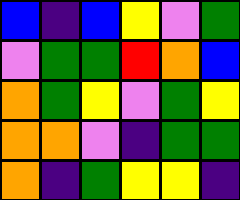[["blue", "indigo", "blue", "yellow", "violet", "green"], ["violet", "green", "green", "red", "orange", "blue"], ["orange", "green", "yellow", "violet", "green", "yellow"], ["orange", "orange", "violet", "indigo", "green", "green"], ["orange", "indigo", "green", "yellow", "yellow", "indigo"]]